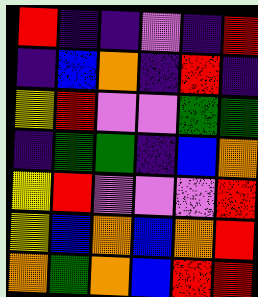[["red", "indigo", "indigo", "violet", "indigo", "red"], ["indigo", "blue", "orange", "indigo", "red", "indigo"], ["yellow", "red", "violet", "violet", "green", "green"], ["indigo", "green", "green", "indigo", "blue", "orange"], ["yellow", "red", "violet", "violet", "violet", "red"], ["yellow", "blue", "orange", "blue", "orange", "red"], ["orange", "green", "orange", "blue", "red", "red"]]